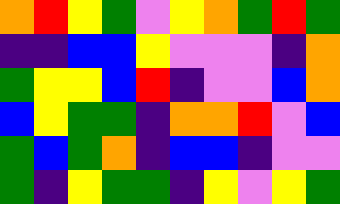[["orange", "red", "yellow", "green", "violet", "yellow", "orange", "green", "red", "green"], ["indigo", "indigo", "blue", "blue", "yellow", "violet", "violet", "violet", "indigo", "orange"], ["green", "yellow", "yellow", "blue", "red", "indigo", "violet", "violet", "blue", "orange"], ["blue", "yellow", "green", "green", "indigo", "orange", "orange", "red", "violet", "blue"], ["green", "blue", "green", "orange", "indigo", "blue", "blue", "indigo", "violet", "violet"], ["green", "indigo", "yellow", "green", "green", "indigo", "yellow", "violet", "yellow", "green"]]